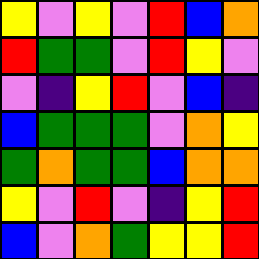[["yellow", "violet", "yellow", "violet", "red", "blue", "orange"], ["red", "green", "green", "violet", "red", "yellow", "violet"], ["violet", "indigo", "yellow", "red", "violet", "blue", "indigo"], ["blue", "green", "green", "green", "violet", "orange", "yellow"], ["green", "orange", "green", "green", "blue", "orange", "orange"], ["yellow", "violet", "red", "violet", "indigo", "yellow", "red"], ["blue", "violet", "orange", "green", "yellow", "yellow", "red"]]